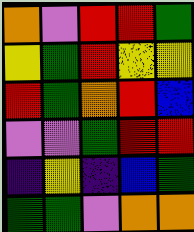[["orange", "violet", "red", "red", "green"], ["yellow", "green", "red", "yellow", "yellow"], ["red", "green", "orange", "red", "blue"], ["violet", "violet", "green", "red", "red"], ["indigo", "yellow", "indigo", "blue", "green"], ["green", "green", "violet", "orange", "orange"]]